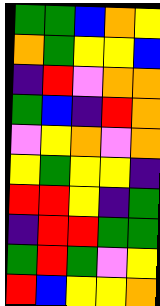[["green", "green", "blue", "orange", "yellow"], ["orange", "green", "yellow", "yellow", "blue"], ["indigo", "red", "violet", "orange", "orange"], ["green", "blue", "indigo", "red", "orange"], ["violet", "yellow", "orange", "violet", "orange"], ["yellow", "green", "yellow", "yellow", "indigo"], ["red", "red", "yellow", "indigo", "green"], ["indigo", "red", "red", "green", "green"], ["green", "red", "green", "violet", "yellow"], ["red", "blue", "yellow", "yellow", "orange"]]